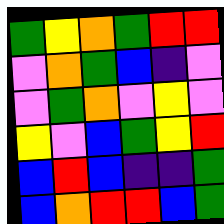[["green", "yellow", "orange", "green", "red", "red"], ["violet", "orange", "green", "blue", "indigo", "violet"], ["violet", "green", "orange", "violet", "yellow", "violet"], ["yellow", "violet", "blue", "green", "yellow", "red"], ["blue", "red", "blue", "indigo", "indigo", "green"], ["blue", "orange", "red", "red", "blue", "green"]]